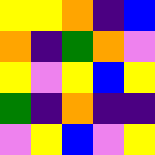[["yellow", "yellow", "orange", "indigo", "blue"], ["orange", "indigo", "green", "orange", "violet"], ["yellow", "violet", "yellow", "blue", "yellow"], ["green", "indigo", "orange", "indigo", "indigo"], ["violet", "yellow", "blue", "violet", "yellow"]]